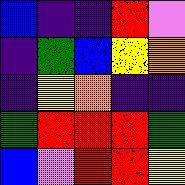[["blue", "indigo", "indigo", "red", "violet"], ["indigo", "green", "blue", "yellow", "orange"], ["indigo", "yellow", "orange", "indigo", "indigo"], ["green", "red", "red", "red", "green"], ["blue", "violet", "red", "red", "yellow"]]